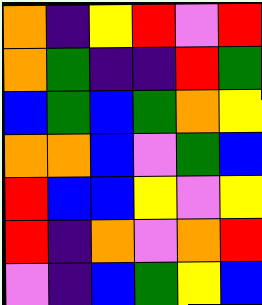[["orange", "indigo", "yellow", "red", "violet", "red"], ["orange", "green", "indigo", "indigo", "red", "green"], ["blue", "green", "blue", "green", "orange", "yellow"], ["orange", "orange", "blue", "violet", "green", "blue"], ["red", "blue", "blue", "yellow", "violet", "yellow"], ["red", "indigo", "orange", "violet", "orange", "red"], ["violet", "indigo", "blue", "green", "yellow", "blue"]]